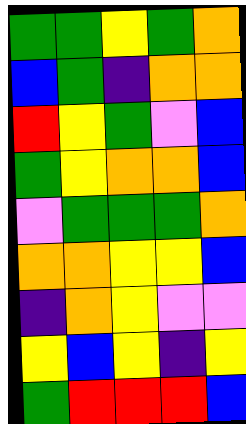[["green", "green", "yellow", "green", "orange"], ["blue", "green", "indigo", "orange", "orange"], ["red", "yellow", "green", "violet", "blue"], ["green", "yellow", "orange", "orange", "blue"], ["violet", "green", "green", "green", "orange"], ["orange", "orange", "yellow", "yellow", "blue"], ["indigo", "orange", "yellow", "violet", "violet"], ["yellow", "blue", "yellow", "indigo", "yellow"], ["green", "red", "red", "red", "blue"]]